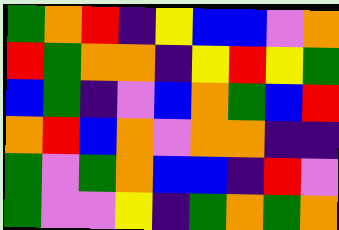[["green", "orange", "red", "indigo", "yellow", "blue", "blue", "violet", "orange"], ["red", "green", "orange", "orange", "indigo", "yellow", "red", "yellow", "green"], ["blue", "green", "indigo", "violet", "blue", "orange", "green", "blue", "red"], ["orange", "red", "blue", "orange", "violet", "orange", "orange", "indigo", "indigo"], ["green", "violet", "green", "orange", "blue", "blue", "indigo", "red", "violet"], ["green", "violet", "violet", "yellow", "indigo", "green", "orange", "green", "orange"]]